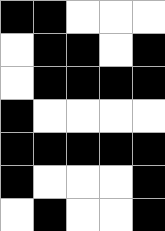[["black", "black", "white", "white", "white"], ["white", "black", "black", "white", "black"], ["white", "black", "black", "black", "black"], ["black", "white", "white", "white", "white"], ["black", "black", "black", "black", "black"], ["black", "white", "white", "white", "black"], ["white", "black", "white", "white", "black"]]